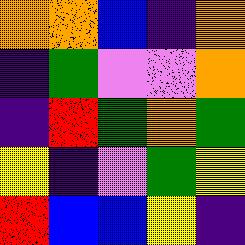[["orange", "orange", "blue", "indigo", "orange"], ["indigo", "green", "violet", "violet", "orange"], ["indigo", "red", "green", "orange", "green"], ["yellow", "indigo", "violet", "green", "yellow"], ["red", "blue", "blue", "yellow", "indigo"]]